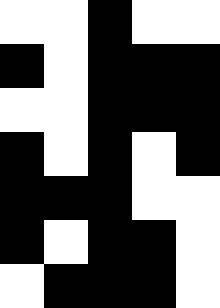[["white", "white", "black", "white", "white"], ["black", "white", "black", "black", "black"], ["white", "white", "black", "black", "black"], ["black", "white", "black", "white", "black"], ["black", "black", "black", "white", "white"], ["black", "white", "black", "black", "white"], ["white", "black", "black", "black", "white"]]